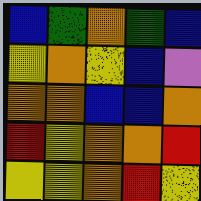[["blue", "green", "orange", "green", "blue"], ["yellow", "orange", "yellow", "blue", "violet"], ["orange", "orange", "blue", "blue", "orange"], ["red", "yellow", "orange", "orange", "red"], ["yellow", "yellow", "orange", "red", "yellow"]]